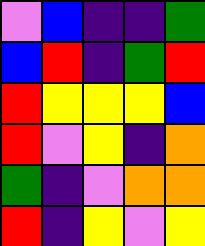[["violet", "blue", "indigo", "indigo", "green"], ["blue", "red", "indigo", "green", "red"], ["red", "yellow", "yellow", "yellow", "blue"], ["red", "violet", "yellow", "indigo", "orange"], ["green", "indigo", "violet", "orange", "orange"], ["red", "indigo", "yellow", "violet", "yellow"]]